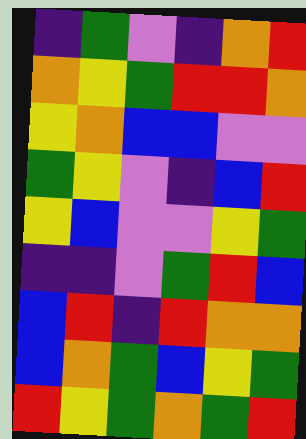[["indigo", "green", "violet", "indigo", "orange", "red"], ["orange", "yellow", "green", "red", "red", "orange"], ["yellow", "orange", "blue", "blue", "violet", "violet"], ["green", "yellow", "violet", "indigo", "blue", "red"], ["yellow", "blue", "violet", "violet", "yellow", "green"], ["indigo", "indigo", "violet", "green", "red", "blue"], ["blue", "red", "indigo", "red", "orange", "orange"], ["blue", "orange", "green", "blue", "yellow", "green"], ["red", "yellow", "green", "orange", "green", "red"]]